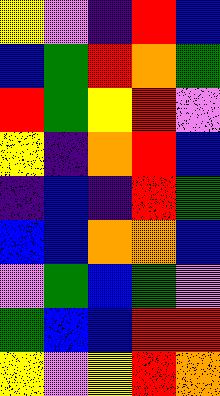[["yellow", "violet", "indigo", "red", "blue"], ["blue", "green", "red", "orange", "green"], ["red", "green", "yellow", "red", "violet"], ["yellow", "indigo", "orange", "red", "blue"], ["indigo", "blue", "indigo", "red", "green"], ["blue", "blue", "orange", "orange", "blue"], ["violet", "green", "blue", "green", "violet"], ["green", "blue", "blue", "red", "red"], ["yellow", "violet", "yellow", "red", "orange"]]